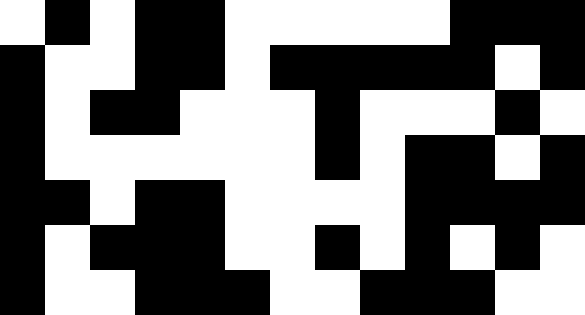[["white", "black", "white", "black", "black", "white", "white", "white", "white", "white", "black", "black", "black"], ["black", "white", "white", "black", "black", "white", "black", "black", "black", "black", "black", "white", "black"], ["black", "white", "black", "black", "white", "white", "white", "black", "white", "white", "white", "black", "white"], ["black", "white", "white", "white", "white", "white", "white", "black", "white", "black", "black", "white", "black"], ["black", "black", "white", "black", "black", "white", "white", "white", "white", "black", "black", "black", "black"], ["black", "white", "black", "black", "black", "white", "white", "black", "white", "black", "white", "black", "white"], ["black", "white", "white", "black", "black", "black", "white", "white", "black", "black", "black", "white", "white"]]